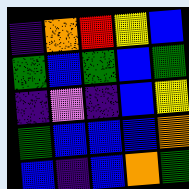[["indigo", "orange", "red", "yellow", "blue"], ["green", "blue", "green", "blue", "green"], ["indigo", "violet", "indigo", "blue", "yellow"], ["green", "blue", "blue", "blue", "orange"], ["blue", "indigo", "blue", "orange", "green"]]